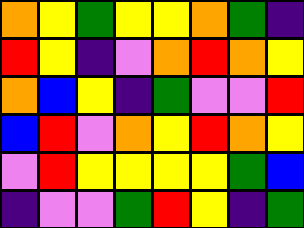[["orange", "yellow", "green", "yellow", "yellow", "orange", "green", "indigo"], ["red", "yellow", "indigo", "violet", "orange", "red", "orange", "yellow"], ["orange", "blue", "yellow", "indigo", "green", "violet", "violet", "red"], ["blue", "red", "violet", "orange", "yellow", "red", "orange", "yellow"], ["violet", "red", "yellow", "yellow", "yellow", "yellow", "green", "blue"], ["indigo", "violet", "violet", "green", "red", "yellow", "indigo", "green"]]